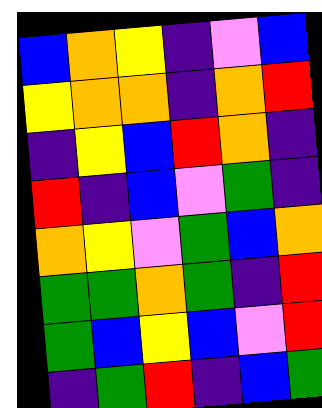[["blue", "orange", "yellow", "indigo", "violet", "blue"], ["yellow", "orange", "orange", "indigo", "orange", "red"], ["indigo", "yellow", "blue", "red", "orange", "indigo"], ["red", "indigo", "blue", "violet", "green", "indigo"], ["orange", "yellow", "violet", "green", "blue", "orange"], ["green", "green", "orange", "green", "indigo", "red"], ["green", "blue", "yellow", "blue", "violet", "red"], ["indigo", "green", "red", "indigo", "blue", "green"]]